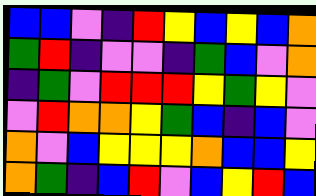[["blue", "blue", "violet", "indigo", "red", "yellow", "blue", "yellow", "blue", "orange"], ["green", "red", "indigo", "violet", "violet", "indigo", "green", "blue", "violet", "orange"], ["indigo", "green", "violet", "red", "red", "red", "yellow", "green", "yellow", "violet"], ["violet", "red", "orange", "orange", "yellow", "green", "blue", "indigo", "blue", "violet"], ["orange", "violet", "blue", "yellow", "yellow", "yellow", "orange", "blue", "blue", "yellow"], ["orange", "green", "indigo", "blue", "red", "violet", "blue", "yellow", "red", "blue"]]